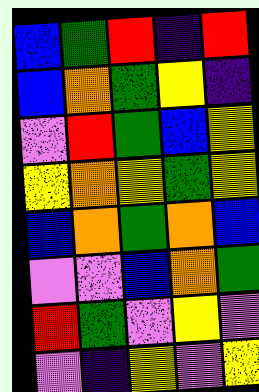[["blue", "green", "red", "indigo", "red"], ["blue", "orange", "green", "yellow", "indigo"], ["violet", "red", "green", "blue", "yellow"], ["yellow", "orange", "yellow", "green", "yellow"], ["blue", "orange", "green", "orange", "blue"], ["violet", "violet", "blue", "orange", "green"], ["red", "green", "violet", "yellow", "violet"], ["violet", "indigo", "yellow", "violet", "yellow"]]